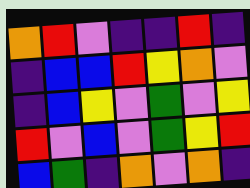[["orange", "red", "violet", "indigo", "indigo", "red", "indigo"], ["indigo", "blue", "blue", "red", "yellow", "orange", "violet"], ["indigo", "blue", "yellow", "violet", "green", "violet", "yellow"], ["red", "violet", "blue", "violet", "green", "yellow", "red"], ["blue", "green", "indigo", "orange", "violet", "orange", "indigo"]]